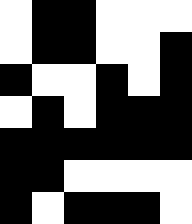[["white", "black", "black", "white", "white", "white"], ["white", "black", "black", "white", "white", "black"], ["black", "white", "white", "black", "white", "black"], ["white", "black", "white", "black", "black", "black"], ["black", "black", "black", "black", "black", "black"], ["black", "black", "white", "white", "white", "white"], ["black", "white", "black", "black", "black", "white"]]